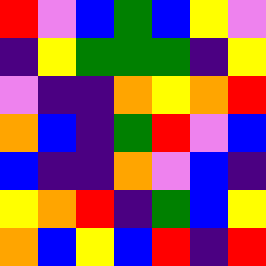[["red", "violet", "blue", "green", "blue", "yellow", "violet"], ["indigo", "yellow", "green", "green", "green", "indigo", "yellow"], ["violet", "indigo", "indigo", "orange", "yellow", "orange", "red"], ["orange", "blue", "indigo", "green", "red", "violet", "blue"], ["blue", "indigo", "indigo", "orange", "violet", "blue", "indigo"], ["yellow", "orange", "red", "indigo", "green", "blue", "yellow"], ["orange", "blue", "yellow", "blue", "red", "indigo", "red"]]